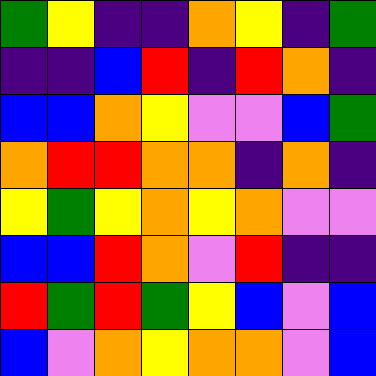[["green", "yellow", "indigo", "indigo", "orange", "yellow", "indigo", "green"], ["indigo", "indigo", "blue", "red", "indigo", "red", "orange", "indigo"], ["blue", "blue", "orange", "yellow", "violet", "violet", "blue", "green"], ["orange", "red", "red", "orange", "orange", "indigo", "orange", "indigo"], ["yellow", "green", "yellow", "orange", "yellow", "orange", "violet", "violet"], ["blue", "blue", "red", "orange", "violet", "red", "indigo", "indigo"], ["red", "green", "red", "green", "yellow", "blue", "violet", "blue"], ["blue", "violet", "orange", "yellow", "orange", "orange", "violet", "blue"]]